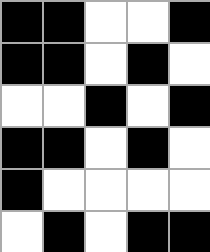[["black", "black", "white", "white", "black"], ["black", "black", "white", "black", "white"], ["white", "white", "black", "white", "black"], ["black", "black", "white", "black", "white"], ["black", "white", "white", "white", "white"], ["white", "black", "white", "black", "black"]]